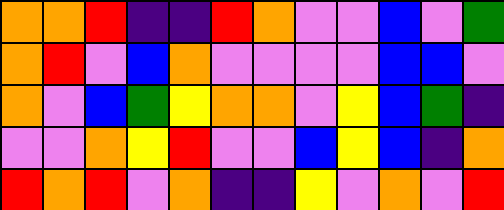[["orange", "orange", "red", "indigo", "indigo", "red", "orange", "violet", "violet", "blue", "violet", "green"], ["orange", "red", "violet", "blue", "orange", "violet", "violet", "violet", "violet", "blue", "blue", "violet"], ["orange", "violet", "blue", "green", "yellow", "orange", "orange", "violet", "yellow", "blue", "green", "indigo"], ["violet", "violet", "orange", "yellow", "red", "violet", "violet", "blue", "yellow", "blue", "indigo", "orange"], ["red", "orange", "red", "violet", "orange", "indigo", "indigo", "yellow", "violet", "orange", "violet", "red"]]